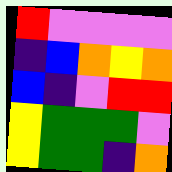[["red", "violet", "violet", "violet", "violet"], ["indigo", "blue", "orange", "yellow", "orange"], ["blue", "indigo", "violet", "red", "red"], ["yellow", "green", "green", "green", "violet"], ["yellow", "green", "green", "indigo", "orange"]]